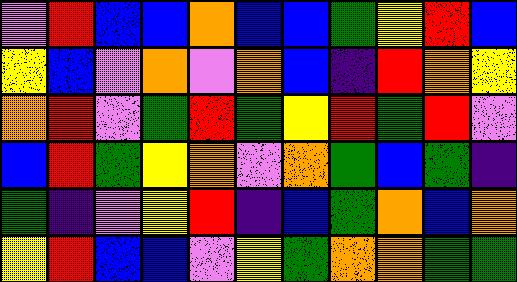[["violet", "red", "blue", "blue", "orange", "blue", "blue", "green", "yellow", "red", "blue"], ["yellow", "blue", "violet", "orange", "violet", "orange", "blue", "indigo", "red", "orange", "yellow"], ["orange", "red", "violet", "green", "red", "green", "yellow", "red", "green", "red", "violet"], ["blue", "red", "green", "yellow", "orange", "violet", "orange", "green", "blue", "green", "indigo"], ["green", "indigo", "violet", "yellow", "red", "indigo", "blue", "green", "orange", "blue", "orange"], ["yellow", "red", "blue", "blue", "violet", "yellow", "green", "orange", "orange", "green", "green"]]